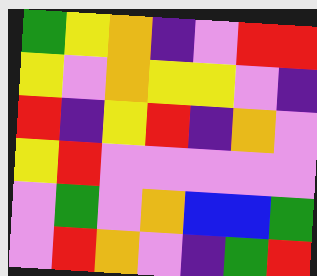[["green", "yellow", "orange", "indigo", "violet", "red", "red"], ["yellow", "violet", "orange", "yellow", "yellow", "violet", "indigo"], ["red", "indigo", "yellow", "red", "indigo", "orange", "violet"], ["yellow", "red", "violet", "violet", "violet", "violet", "violet"], ["violet", "green", "violet", "orange", "blue", "blue", "green"], ["violet", "red", "orange", "violet", "indigo", "green", "red"]]